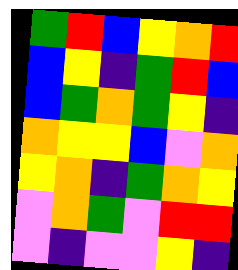[["green", "red", "blue", "yellow", "orange", "red"], ["blue", "yellow", "indigo", "green", "red", "blue"], ["blue", "green", "orange", "green", "yellow", "indigo"], ["orange", "yellow", "yellow", "blue", "violet", "orange"], ["yellow", "orange", "indigo", "green", "orange", "yellow"], ["violet", "orange", "green", "violet", "red", "red"], ["violet", "indigo", "violet", "violet", "yellow", "indigo"]]